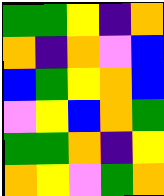[["green", "green", "yellow", "indigo", "orange"], ["orange", "indigo", "orange", "violet", "blue"], ["blue", "green", "yellow", "orange", "blue"], ["violet", "yellow", "blue", "orange", "green"], ["green", "green", "orange", "indigo", "yellow"], ["orange", "yellow", "violet", "green", "orange"]]